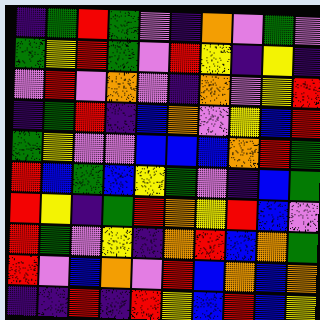[["indigo", "green", "red", "green", "violet", "indigo", "orange", "violet", "green", "violet"], ["green", "yellow", "red", "green", "violet", "red", "yellow", "indigo", "yellow", "indigo"], ["violet", "red", "violet", "orange", "violet", "indigo", "orange", "violet", "yellow", "red"], ["indigo", "green", "red", "indigo", "blue", "orange", "violet", "yellow", "blue", "red"], ["green", "yellow", "violet", "violet", "blue", "blue", "blue", "orange", "red", "green"], ["red", "blue", "green", "blue", "yellow", "green", "violet", "indigo", "blue", "green"], ["red", "yellow", "indigo", "green", "red", "orange", "yellow", "red", "blue", "violet"], ["red", "green", "violet", "yellow", "indigo", "orange", "red", "blue", "orange", "green"], ["red", "violet", "blue", "orange", "violet", "red", "blue", "orange", "blue", "orange"], ["indigo", "indigo", "red", "indigo", "red", "yellow", "blue", "red", "blue", "yellow"]]